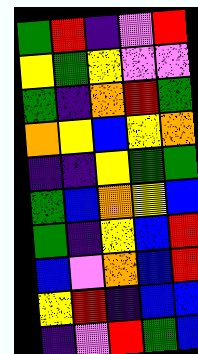[["green", "red", "indigo", "violet", "red"], ["yellow", "green", "yellow", "violet", "violet"], ["green", "indigo", "orange", "red", "green"], ["orange", "yellow", "blue", "yellow", "orange"], ["indigo", "indigo", "yellow", "green", "green"], ["green", "blue", "orange", "yellow", "blue"], ["green", "indigo", "yellow", "blue", "red"], ["blue", "violet", "orange", "blue", "red"], ["yellow", "red", "indigo", "blue", "blue"], ["indigo", "violet", "red", "green", "blue"]]